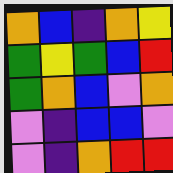[["orange", "blue", "indigo", "orange", "yellow"], ["green", "yellow", "green", "blue", "red"], ["green", "orange", "blue", "violet", "orange"], ["violet", "indigo", "blue", "blue", "violet"], ["violet", "indigo", "orange", "red", "red"]]